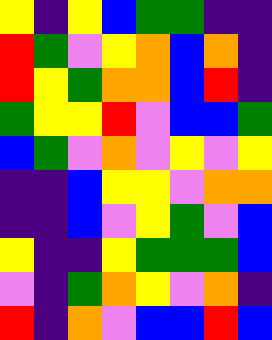[["yellow", "indigo", "yellow", "blue", "green", "green", "indigo", "indigo"], ["red", "green", "violet", "yellow", "orange", "blue", "orange", "indigo"], ["red", "yellow", "green", "orange", "orange", "blue", "red", "indigo"], ["green", "yellow", "yellow", "red", "violet", "blue", "blue", "green"], ["blue", "green", "violet", "orange", "violet", "yellow", "violet", "yellow"], ["indigo", "indigo", "blue", "yellow", "yellow", "violet", "orange", "orange"], ["indigo", "indigo", "blue", "violet", "yellow", "green", "violet", "blue"], ["yellow", "indigo", "indigo", "yellow", "green", "green", "green", "blue"], ["violet", "indigo", "green", "orange", "yellow", "violet", "orange", "indigo"], ["red", "indigo", "orange", "violet", "blue", "blue", "red", "blue"]]